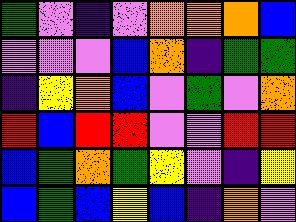[["green", "violet", "indigo", "violet", "orange", "orange", "orange", "blue"], ["violet", "violet", "violet", "blue", "orange", "indigo", "green", "green"], ["indigo", "yellow", "orange", "blue", "violet", "green", "violet", "orange"], ["red", "blue", "red", "red", "violet", "violet", "red", "red"], ["blue", "green", "orange", "green", "yellow", "violet", "indigo", "yellow"], ["blue", "green", "blue", "yellow", "blue", "indigo", "orange", "violet"]]